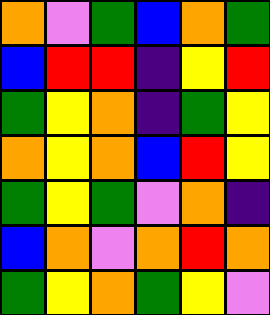[["orange", "violet", "green", "blue", "orange", "green"], ["blue", "red", "red", "indigo", "yellow", "red"], ["green", "yellow", "orange", "indigo", "green", "yellow"], ["orange", "yellow", "orange", "blue", "red", "yellow"], ["green", "yellow", "green", "violet", "orange", "indigo"], ["blue", "orange", "violet", "orange", "red", "orange"], ["green", "yellow", "orange", "green", "yellow", "violet"]]